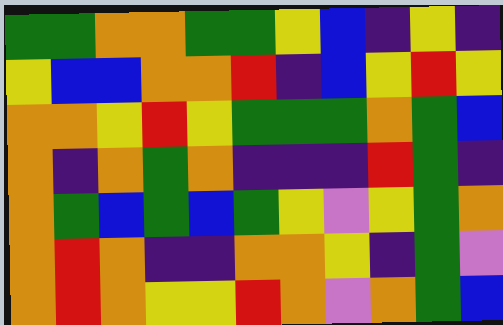[["green", "green", "orange", "orange", "green", "green", "yellow", "blue", "indigo", "yellow", "indigo"], ["yellow", "blue", "blue", "orange", "orange", "red", "indigo", "blue", "yellow", "red", "yellow"], ["orange", "orange", "yellow", "red", "yellow", "green", "green", "green", "orange", "green", "blue"], ["orange", "indigo", "orange", "green", "orange", "indigo", "indigo", "indigo", "red", "green", "indigo"], ["orange", "green", "blue", "green", "blue", "green", "yellow", "violet", "yellow", "green", "orange"], ["orange", "red", "orange", "indigo", "indigo", "orange", "orange", "yellow", "indigo", "green", "violet"], ["orange", "red", "orange", "yellow", "yellow", "red", "orange", "violet", "orange", "green", "blue"]]